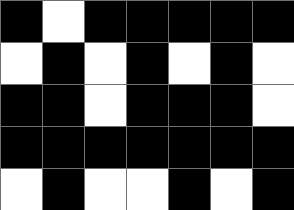[["black", "white", "black", "black", "black", "black", "black"], ["white", "black", "white", "black", "white", "black", "white"], ["black", "black", "white", "black", "black", "black", "white"], ["black", "black", "black", "black", "black", "black", "black"], ["white", "black", "white", "white", "black", "white", "black"]]